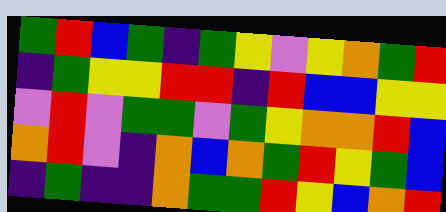[["green", "red", "blue", "green", "indigo", "green", "yellow", "violet", "yellow", "orange", "green", "red"], ["indigo", "green", "yellow", "yellow", "red", "red", "indigo", "red", "blue", "blue", "yellow", "yellow"], ["violet", "red", "violet", "green", "green", "violet", "green", "yellow", "orange", "orange", "red", "blue"], ["orange", "red", "violet", "indigo", "orange", "blue", "orange", "green", "red", "yellow", "green", "blue"], ["indigo", "green", "indigo", "indigo", "orange", "green", "green", "red", "yellow", "blue", "orange", "red"]]